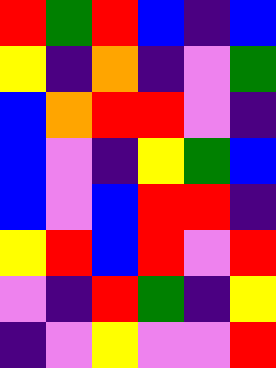[["red", "green", "red", "blue", "indigo", "blue"], ["yellow", "indigo", "orange", "indigo", "violet", "green"], ["blue", "orange", "red", "red", "violet", "indigo"], ["blue", "violet", "indigo", "yellow", "green", "blue"], ["blue", "violet", "blue", "red", "red", "indigo"], ["yellow", "red", "blue", "red", "violet", "red"], ["violet", "indigo", "red", "green", "indigo", "yellow"], ["indigo", "violet", "yellow", "violet", "violet", "red"]]